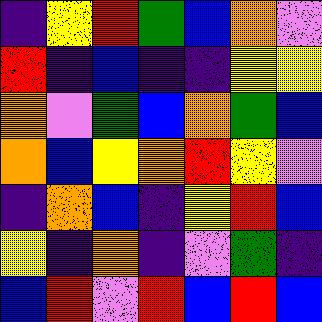[["indigo", "yellow", "red", "green", "blue", "orange", "violet"], ["red", "indigo", "blue", "indigo", "indigo", "yellow", "yellow"], ["orange", "violet", "green", "blue", "orange", "green", "blue"], ["orange", "blue", "yellow", "orange", "red", "yellow", "violet"], ["indigo", "orange", "blue", "indigo", "yellow", "red", "blue"], ["yellow", "indigo", "orange", "indigo", "violet", "green", "indigo"], ["blue", "red", "violet", "red", "blue", "red", "blue"]]